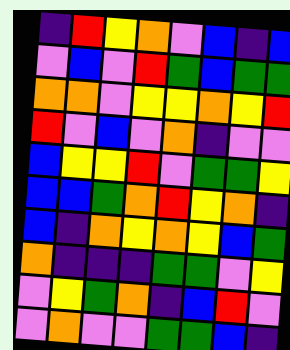[["indigo", "red", "yellow", "orange", "violet", "blue", "indigo", "blue"], ["violet", "blue", "violet", "red", "green", "blue", "green", "green"], ["orange", "orange", "violet", "yellow", "yellow", "orange", "yellow", "red"], ["red", "violet", "blue", "violet", "orange", "indigo", "violet", "violet"], ["blue", "yellow", "yellow", "red", "violet", "green", "green", "yellow"], ["blue", "blue", "green", "orange", "red", "yellow", "orange", "indigo"], ["blue", "indigo", "orange", "yellow", "orange", "yellow", "blue", "green"], ["orange", "indigo", "indigo", "indigo", "green", "green", "violet", "yellow"], ["violet", "yellow", "green", "orange", "indigo", "blue", "red", "violet"], ["violet", "orange", "violet", "violet", "green", "green", "blue", "indigo"]]